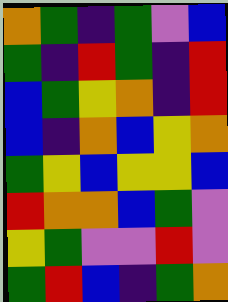[["orange", "green", "indigo", "green", "violet", "blue"], ["green", "indigo", "red", "green", "indigo", "red"], ["blue", "green", "yellow", "orange", "indigo", "red"], ["blue", "indigo", "orange", "blue", "yellow", "orange"], ["green", "yellow", "blue", "yellow", "yellow", "blue"], ["red", "orange", "orange", "blue", "green", "violet"], ["yellow", "green", "violet", "violet", "red", "violet"], ["green", "red", "blue", "indigo", "green", "orange"]]